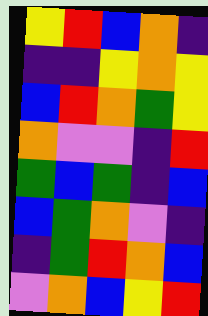[["yellow", "red", "blue", "orange", "indigo"], ["indigo", "indigo", "yellow", "orange", "yellow"], ["blue", "red", "orange", "green", "yellow"], ["orange", "violet", "violet", "indigo", "red"], ["green", "blue", "green", "indigo", "blue"], ["blue", "green", "orange", "violet", "indigo"], ["indigo", "green", "red", "orange", "blue"], ["violet", "orange", "blue", "yellow", "red"]]